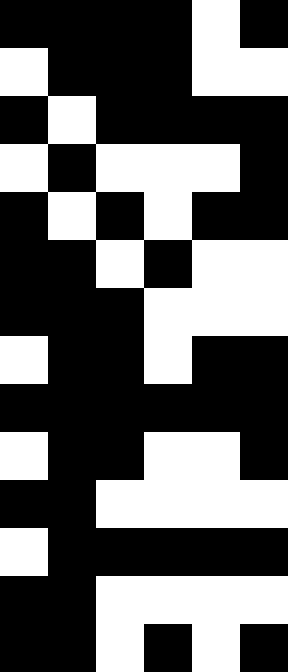[["black", "black", "black", "black", "white", "black"], ["white", "black", "black", "black", "white", "white"], ["black", "white", "black", "black", "black", "black"], ["white", "black", "white", "white", "white", "black"], ["black", "white", "black", "white", "black", "black"], ["black", "black", "white", "black", "white", "white"], ["black", "black", "black", "white", "white", "white"], ["white", "black", "black", "white", "black", "black"], ["black", "black", "black", "black", "black", "black"], ["white", "black", "black", "white", "white", "black"], ["black", "black", "white", "white", "white", "white"], ["white", "black", "black", "black", "black", "black"], ["black", "black", "white", "white", "white", "white"], ["black", "black", "white", "black", "white", "black"]]